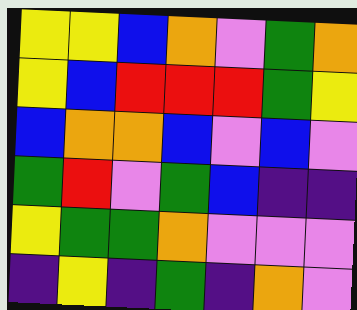[["yellow", "yellow", "blue", "orange", "violet", "green", "orange"], ["yellow", "blue", "red", "red", "red", "green", "yellow"], ["blue", "orange", "orange", "blue", "violet", "blue", "violet"], ["green", "red", "violet", "green", "blue", "indigo", "indigo"], ["yellow", "green", "green", "orange", "violet", "violet", "violet"], ["indigo", "yellow", "indigo", "green", "indigo", "orange", "violet"]]